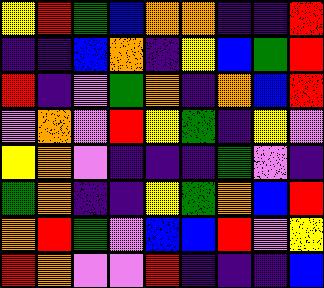[["yellow", "red", "green", "blue", "orange", "orange", "indigo", "indigo", "red"], ["indigo", "indigo", "blue", "orange", "indigo", "yellow", "blue", "green", "red"], ["red", "indigo", "violet", "green", "orange", "indigo", "orange", "blue", "red"], ["violet", "orange", "violet", "red", "yellow", "green", "indigo", "yellow", "violet"], ["yellow", "orange", "violet", "indigo", "indigo", "indigo", "green", "violet", "indigo"], ["green", "orange", "indigo", "indigo", "yellow", "green", "orange", "blue", "red"], ["orange", "red", "green", "violet", "blue", "blue", "red", "violet", "yellow"], ["red", "orange", "violet", "violet", "red", "indigo", "indigo", "indigo", "blue"]]